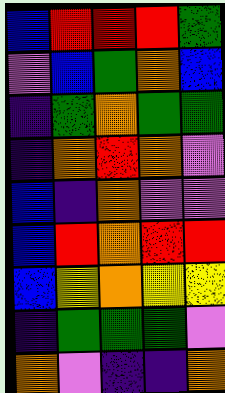[["blue", "red", "red", "red", "green"], ["violet", "blue", "green", "orange", "blue"], ["indigo", "green", "orange", "green", "green"], ["indigo", "orange", "red", "orange", "violet"], ["blue", "indigo", "orange", "violet", "violet"], ["blue", "red", "orange", "red", "red"], ["blue", "yellow", "orange", "yellow", "yellow"], ["indigo", "green", "green", "green", "violet"], ["orange", "violet", "indigo", "indigo", "orange"]]